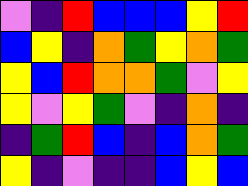[["violet", "indigo", "red", "blue", "blue", "blue", "yellow", "red"], ["blue", "yellow", "indigo", "orange", "green", "yellow", "orange", "green"], ["yellow", "blue", "red", "orange", "orange", "green", "violet", "yellow"], ["yellow", "violet", "yellow", "green", "violet", "indigo", "orange", "indigo"], ["indigo", "green", "red", "blue", "indigo", "blue", "orange", "green"], ["yellow", "indigo", "violet", "indigo", "indigo", "blue", "yellow", "blue"]]